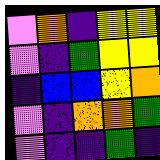[["violet", "orange", "indigo", "yellow", "yellow"], ["violet", "indigo", "green", "yellow", "yellow"], ["indigo", "blue", "blue", "yellow", "orange"], ["violet", "indigo", "orange", "orange", "green"], ["violet", "indigo", "indigo", "green", "indigo"]]